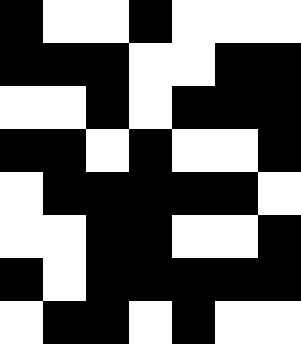[["black", "white", "white", "black", "white", "white", "white"], ["black", "black", "black", "white", "white", "black", "black"], ["white", "white", "black", "white", "black", "black", "black"], ["black", "black", "white", "black", "white", "white", "black"], ["white", "black", "black", "black", "black", "black", "white"], ["white", "white", "black", "black", "white", "white", "black"], ["black", "white", "black", "black", "black", "black", "black"], ["white", "black", "black", "white", "black", "white", "white"]]